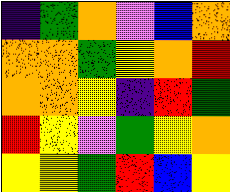[["indigo", "green", "orange", "violet", "blue", "orange"], ["orange", "orange", "green", "yellow", "orange", "red"], ["orange", "orange", "yellow", "indigo", "red", "green"], ["red", "yellow", "violet", "green", "yellow", "orange"], ["yellow", "yellow", "green", "red", "blue", "yellow"]]